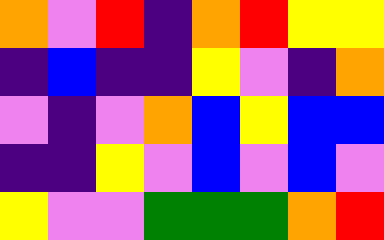[["orange", "violet", "red", "indigo", "orange", "red", "yellow", "yellow"], ["indigo", "blue", "indigo", "indigo", "yellow", "violet", "indigo", "orange"], ["violet", "indigo", "violet", "orange", "blue", "yellow", "blue", "blue"], ["indigo", "indigo", "yellow", "violet", "blue", "violet", "blue", "violet"], ["yellow", "violet", "violet", "green", "green", "green", "orange", "red"]]